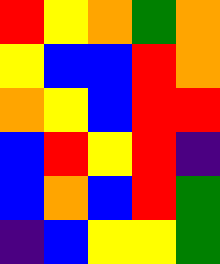[["red", "yellow", "orange", "green", "orange"], ["yellow", "blue", "blue", "red", "orange"], ["orange", "yellow", "blue", "red", "red"], ["blue", "red", "yellow", "red", "indigo"], ["blue", "orange", "blue", "red", "green"], ["indigo", "blue", "yellow", "yellow", "green"]]